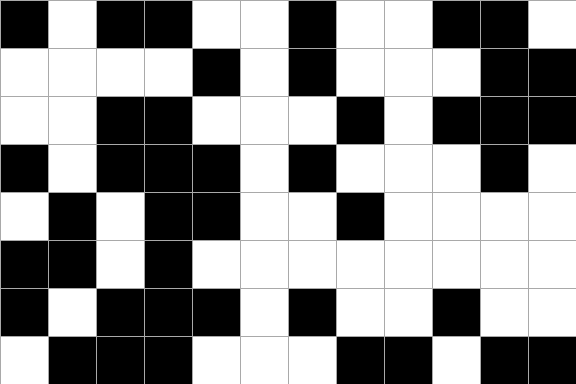[["black", "white", "black", "black", "white", "white", "black", "white", "white", "black", "black", "white"], ["white", "white", "white", "white", "black", "white", "black", "white", "white", "white", "black", "black"], ["white", "white", "black", "black", "white", "white", "white", "black", "white", "black", "black", "black"], ["black", "white", "black", "black", "black", "white", "black", "white", "white", "white", "black", "white"], ["white", "black", "white", "black", "black", "white", "white", "black", "white", "white", "white", "white"], ["black", "black", "white", "black", "white", "white", "white", "white", "white", "white", "white", "white"], ["black", "white", "black", "black", "black", "white", "black", "white", "white", "black", "white", "white"], ["white", "black", "black", "black", "white", "white", "white", "black", "black", "white", "black", "black"]]